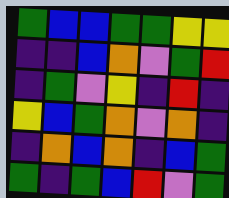[["green", "blue", "blue", "green", "green", "yellow", "yellow"], ["indigo", "indigo", "blue", "orange", "violet", "green", "red"], ["indigo", "green", "violet", "yellow", "indigo", "red", "indigo"], ["yellow", "blue", "green", "orange", "violet", "orange", "indigo"], ["indigo", "orange", "blue", "orange", "indigo", "blue", "green"], ["green", "indigo", "green", "blue", "red", "violet", "green"]]